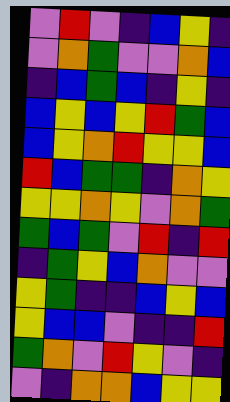[["violet", "red", "violet", "indigo", "blue", "yellow", "indigo"], ["violet", "orange", "green", "violet", "violet", "orange", "blue"], ["indigo", "blue", "green", "blue", "indigo", "yellow", "indigo"], ["blue", "yellow", "blue", "yellow", "red", "green", "blue"], ["blue", "yellow", "orange", "red", "yellow", "yellow", "blue"], ["red", "blue", "green", "green", "indigo", "orange", "yellow"], ["yellow", "yellow", "orange", "yellow", "violet", "orange", "green"], ["green", "blue", "green", "violet", "red", "indigo", "red"], ["indigo", "green", "yellow", "blue", "orange", "violet", "violet"], ["yellow", "green", "indigo", "indigo", "blue", "yellow", "blue"], ["yellow", "blue", "blue", "violet", "indigo", "indigo", "red"], ["green", "orange", "violet", "red", "yellow", "violet", "indigo"], ["violet", "indigo", "orange", "orange", "blue", "yellow", "yellow"]]